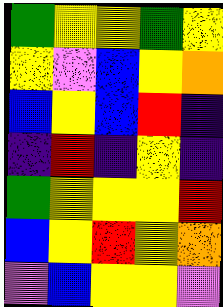[["green", "yellow", "yellow", "green", "yellow"], ["yellow", "violet", "blue", "yellow", "orange"], ["blue", "yellow", "blue", "red", "indigo"], ["indigo", "red", "indigo", "yellow", "indigo"], ["green", "yellow", "yellow", "yellow", "red"], ["blue", "yellow", "red", "yellow", "orange"], ["violet", "blue", "yellow", "yellow", "violet"]]